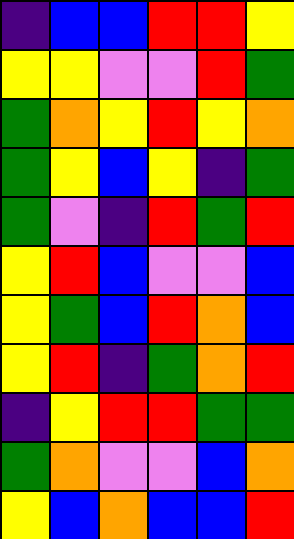[["indigo", "blue", "blue", "red", "red", "yellow"], ["yellow", "yellow", "violet", "violet", "red", "green"], ["green", "orange", "yellow", "red", "yellow", "orange"], ["green", "yellow", "blue", "yellow", "indigo", "green"], ["green", "violet", "indigo", "red", "green", "red"], ["yellow", "red", "blue", "violet", "violet", "blue"], ["yellow", "green", "blue", "red", "orange", "blue"], ["yellow", "red", "indigo", "green", "orange", "red"], ["indigo", "yellow", "red", "red", "green", "green"], ["green", "orange", "violet", "violet", "blue", "orange"], ["yellow", "blue", "orange", "blue", "blue", "red"]]